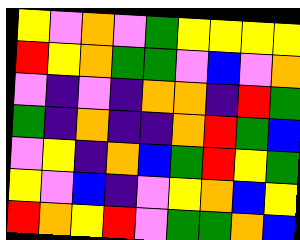[["yellow", "violet", "orange", "violet", "green", "yellow", "yellow", "yellow", "yellow"], ["red", "yellow", "orange", "green", "green", "violet", "blue", "violet", "orange"], ["violet", "indigo", "violet", "indigo", "orange", "orange", "indigo", "red", "green"], ["green", "indigo", "orange", "indigo", "indigo", "orange", "red", "green", "blue"], ["violet", "yellow", "indigo", "orange", "blue", "green", "red", "yellow", "green"], ["yellow", "violet", "blue", "indigo", "violet", "yellow", "orange", "blue", "yellow"], ["red", "orange", "yellow", "red", "violet", "green", "green", "orange", "blue"]]